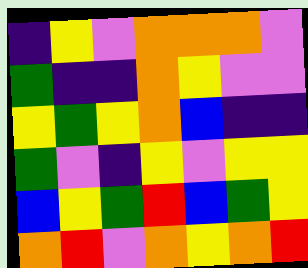[["indigo", "yellow", "violet", "orange", "orange", "orange", "violet"], ["green", "indigo", "indigo", "orange", "yellow", "violet", "violet"], ["yellow", "green", "yellow", "orange", "blue", "indigo", "indigo"], ["green", "violet", "indigo", "yellow", "violet", "yellow", "yellow"], ["blue", "yellow", "green", "red", "blue", "green", "yellow"], ["orange", "red", "violet", "orange", "yellow", "orange", "red"]]